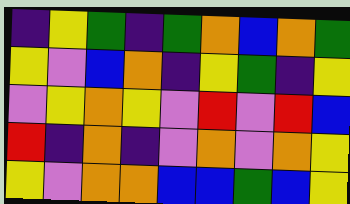[["indigo", "yellow", "green", "indigo", "green", "orange", "blue", "orange", "green"], ["yellow", "violet", "blue", "orange", "indigo", "yellow", "green", "indigo", "yellow"], ["violet", "yellow", "orange", "yellow", "violet", "red", "violet", "red", "blue"], ["red", "indigo", "orange", "indigo", "violet", "orange", "violet", "orange", "yellow"], ["yellow", "violet", "orange", "orange", "blue", "blue", "green", "blue", "yellow"]]